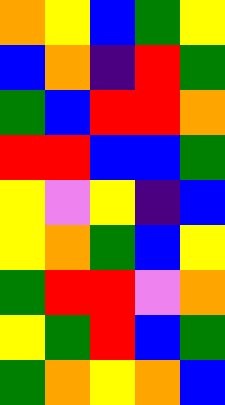[["orange", "yellow", "blue", "green", "yellow"], ["blue", "orange", "indigo", "red", "green"], ["green", "blue", "red", "red", "orange"], ["red", "red", "blue", "blue", "green"], ["yellow", "violet", "yellow", "indigo", "blue"], ["yellow", "orange", "green", "blue", "yellow"], ["green", "red", "red", "violet", "orange"], ["yellow", "green", "red", "blue", "green"], ["green", "orange", "yellow", "orange", "blue"]]